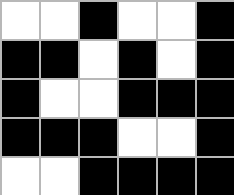[["white", "white", "black", "white", "white", "black"], ["black", "black", "white", "black", "white", "black"], ["black", "white", "white", "black", "black", "black"], ["black", "black", "black", "white", "white", "black"], ["white", "white", "black", "black", "black", "black"]]